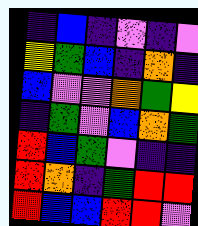[["indigo", "blue", "indigo", "violet", "indigo", "violet"], ["yellow", "green", "blue", "indigo", "orange", "indigo"], ["blue", "violet", "violet", "orange", "green", "yellow"], ["indigo", "green", "violet", "blue", "orange", "green"], ["red", "blue", "green", "violet", "indigo", "indigo"], ["red", "orange", "indigo", "green", "red", "red"], ["red", "blue", "blue", "red", "red", "violet"]]